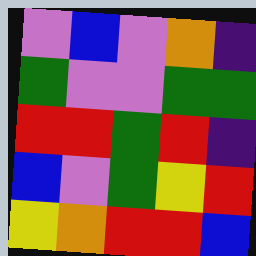[["violet", "blue", "violet", "orange", "indigo"], ["green", "violet", "violet", "green", "green"], ["red", "red", "green", "red", "indigo"], ["blue", "violet", "green", "yellow", "red"], ["yellow", "orange", "red", "red", "blue"]]